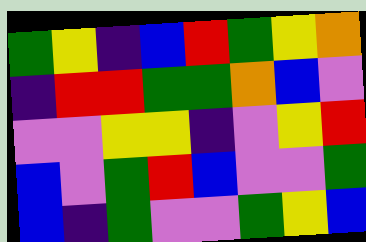[["green", "yellow", "indigo", "blue", "red", "green", "yellow", "orange"], ["indigo", "red", "red", "green", "green", "orange", "blue", "violet"], ["violet", "violet", "yellow", "yellow", "indigo", "violet", "yellow", "red"], ["blue", "violet", "green", "red", "blue", "violet", "violet", "green"], ["blue", "indigo", "green", "violet", "violet", "green", "yellow", "blue"]]